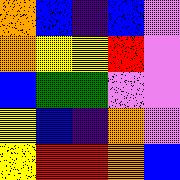[["orange", "blue", "indigo", "blue", "violet"], ["orange", "yellow", "yellow", "red", "violet"], ["blue", "green", "green", "violet", "violet"], ["yellow", "blue", "indigo", "orange", "violet"], ["yellow", "red", "red", "orange", "blue"]]